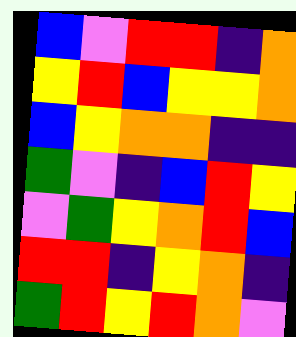[["blue", "violet", "red", "red", "indigo", "orange"], ["yellow", "red", "blue", "yellow", "yellow", "orange"], ["blue", "yellow", "orange", "orange", "indigo", "indigo"], ["green", "violet", "indigo", "blue", "red", "yellow"], ["violet", "green", "yellow", "orange", "red", "blue"], ["red", "red", "indigo", "yellow", "orange", "indigo"], ["green", "red", "yellow", "red", "orange", "violet"]]